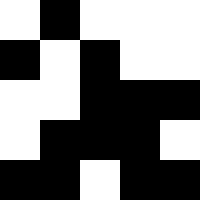[["white", "black", "white", "white", "white"], ["black", "white", "black", "white", "white"], ["white", "white", "black", "black", "black"], ["white", "black", "black", "black", "white"], ["black", "black", "white", "black", "black"]]